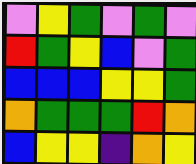[["violet", "yellow", "green", "violet", "green", "violet"], ["red", "green", "yellow", "blue", "violet", "green"], ["blue", "blue", "blue", "yellow", "yellow", "green"], ["orange", "green", "green", "green", "red", "orange"], ["blue", "yellow", "yellow", "indigo", "orange", "yellow"]]